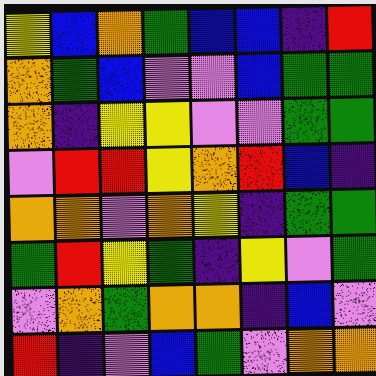[["yellow", "blue", "orange", "green", "blue", "blue", "indigo", "red"], ["orange", "green", "blue", "violet", "violet", "blue", "green", "green"], ["orange", "indigo", "yellow", "yellow", "violet", "violet", "green", "green"], ["violet", "red", "red", "yellow", "orange", "red", "blue", "indigo"], ["orange", "orange", "violet", "orange", "yellow", "indigo", "green", "green"], ["green", "red", "yellow", "green", "indigo", "yellow", "violet", "green"], ["violet", "orange", "green", "orange", "orange", "indigo", "blue", "violet"], ["red", "indigo", "violet", "blue", "green", "violet", "orange", "orange"]]